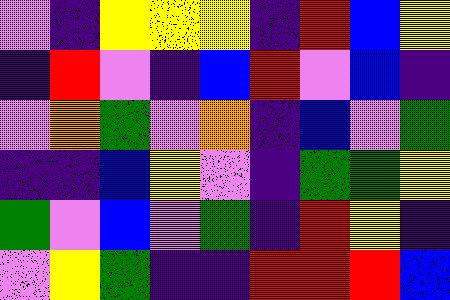[["violet", "indigo", "yellow", "yellow", "yellow", "indigo", "red", "blue", "yellow"], ["indigo", "red", "violet", "indigo", "blue", "red", "violet", "blue", "indigo"], ["violet", "orange", "green", "violet", "orange", "indigo", "blue", "violet", "green"], ["indigo", "indigo", "blue", "yellow", "violet", "indigo", "green", "green", "yellow"], ["green", "violet", "blue", "violet", "green", "indigo", "red", "yellow", "indigo"], ["violet", "yellow", "green", "indigo", "indigo", "red", "red", "red", "blue"]]